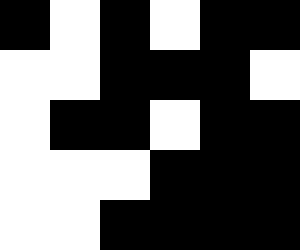[["black", "white", "black", "white", "black", "black"], ["white", "white", "black", "black", "black", "white"], ["white", "black", "black", "white", "black", "black"], ["white", "white", "white", "black", "black", "black"], ["white", "white", "black", "black", "black", "black"]]